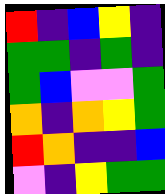[["red", "indigo", "blue", "yellow", "indigo"], ["green", "green", "indigo", "green", "indigo"], ["green", "blue", "violet", "violet", "green"], ["orange", "indigo", "orange", "yellow", "green"], ["red", "orange", "indigo", "indigo", "blue"], ["violet", "indigo", "yellow", "green", "green"]]